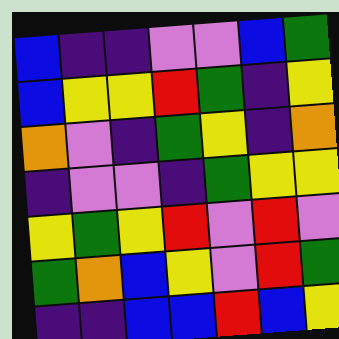[["blue", "indigo", "indigo", "violet", "violet", "blue", "green"], ["blue", "yellow", "yellow", "red", "green", "indigo", "yellow"], ["orange", "violet", "indigo", "green", "yellow", "indigo", "orange"], ["indigo", "violet", "violet", "indigo", "green", "yellow", "yellow"], ["yellow", "green", "yellow", "red", "violet", "red", "violet"], ["green", "orange", "blue", "yellow", "violet", "red", "green"], ["indigo", "indigo", "blue", "blue", "red", "blue", "yellow"]]